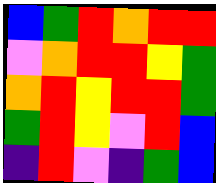[["blue", "green", "red", "orange", "red", "red"], ["violet", "orange", "red", "red", "yellow", "green"], ["orange", "red", "yellow", "red", "red", "green"], ["green", "red", "yellow", "violet", "red", "blue"], ["indigo", "red", "violet", "indigo", "green", "blue"]]